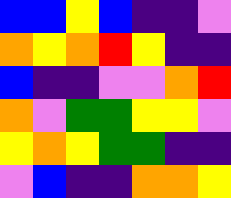[["blue", "blue", "yellow", "blue", "indigo", "indigo", "violet"], ["orange", "yellow", "orange", "red", "yellow", "indigo", "indigo"], ["blue", "indigo", "indigo", "violet", "violet", "orange", "red"], ["orange", "violet", "green", "green", "yellow", "yellow", "violet"], ["yellow", "orange", "yellow", "green", "green", "indigo", "indigo"], ["violet", "blue", "indigo", "indigo", "orange", "orange", "yellow"]]